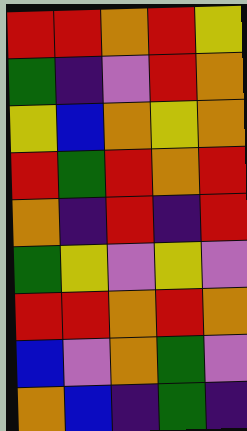[["red", "red", "orange", "red", "yellow"], ["green", "indigo", "violet", "red", "orange"], ["yellow", "blue", "orange", "yellow", "orange"], ["red", "green", "red", "orange", "red"], ["orange", "indigo", "red", "indigo", "red"], ["green", "yellow", "violet", "yellow", "violet"], ["red", "red", "orange", "red", "orange"], ["blue", "violet", "orange", "green", "violet"], ["orange", "blue", "indigo", "green", "indigo"]]